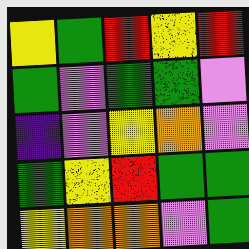[["yellow", "green", "red", "yellow", "red"], ["green", "violet", "green", "green", "violet"], ["indigo", "violet", "yellow", "orange", "violet"], ["green", "yellow", "red", "green", "green"], ["yellow", "orange", "orange", "violet", "green"]]